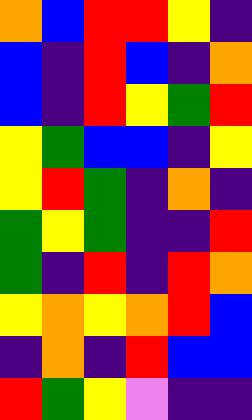[["orange", "blue", "red", "red", "yellow", "indigo"], ["blue", "indigo", "red", "blue", "indigo", "orange"], ["blue", "indigo", "red", "yellow", "green", "red"], ["yellow", "green", "blue", "blue", "indigo", "yellow"], ["yellow", "red", "green", "indigo", "orange", "indigo"], ["green", "yellow", "green", "indigo", "indigo", "red"], ["green", "indigo", "red", "indigo", "red", "orange"], ["yellow", "orange", "yellow", "orange", "red", "blue"], ["indigo", "orange", "indigo", "red", "blue", "blue"], ["red", "green", "yellow", "violet", "indigo", "indigo"]]